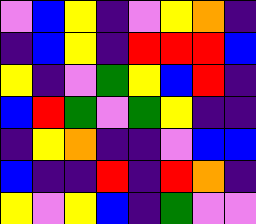[["violet", "blue", "yellow", "indigo", "violet", "yellow", "orange", "indigo"], ["indigo", "blue", "yellow", "indigo", "red", "red", "red", "blue"], ["yellow", "indigo", "violet", "green", "yellow", "blue", "red", "indigo"], ["blue", "red", "green", "violet", "green", "yellow", "indigo", "indigo"], ["indigo", "yellow", "orange", "indigo", "indigo", "violet", "blue", "blue"], ["blue", "indigo", "indigo", "red", "indigo", "red", "orange", "indigo"], ["yellow", "violet", "yellow", "blue", "indigo", "green", "violet", "violet"]]